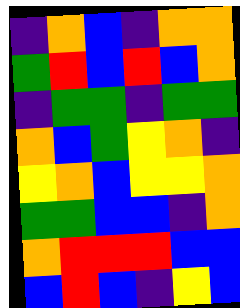[["indigo", "orange", "blue", "indigo", "orange", "orange"], ["green", "red", "blue", "red", "blue", "orange"], ["indigo", "green", "green", "indigo", "green", "green"], ["orange", "blue", "green", "yellow", "orange", "indigo"], ["yellow", "orange", "blue", "yellow", "yellow", "orange"], ["green", "green", "blue", "blue", "indigo", "orange"], ["orange", "red", "red", "red", "blue", "blue"], ["blue", "red", "blue", "indigo", "yellow", "blue"]]